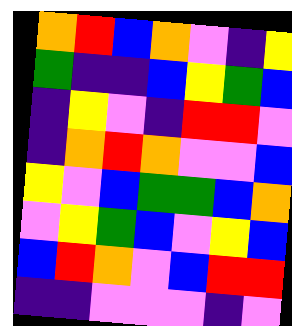[["orange", "red", "blue", "orange", "violet", "indigo", "yellow"], ["green", "indigo", "indigo", "blue", "yellow", "green", "blue"], ["indigo", "yellow", "violet", "indigo", "red", "red", "violet"], ["indigo", "orange", "red", "orange", "violet", "violet", "blue"], ["yellow", "violet", "blue", "green", "green", "blue", "orange"], ["violet", "yellow", "green", "blue", "violet", "yellow", "blue"], ["blue", "red", "orange", "violet", "blue", "red", "red"], ["indigo", "indigo", "violet", "violet", "violet", "indigo", "violet"]]